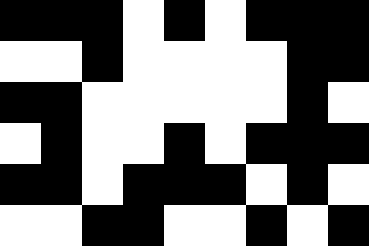[["black", "black", "black", "white", "black", "white", "black", "black", "black"], ["white", "white", "black", "white", "white", "white", "white", "black", "black"], ["black", "black", "white", "white", "white", "white", "white", "black", "white"], ["white", "black", "white", "white", "black", "white", "black", "black", "black"], ["black", "black", "white", "black", "black", "black", "white", "black", "white"], ["white", "white", "black", "black", "white", "white", "black", "white", "black"]]